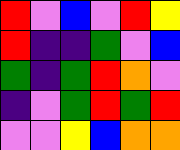[["red", "violet", "blue", "violet", "red", "yellow"], ["red", "indigo", "indigo", "green", "violet", "blue"], ["green", "indigo", "green", "red", "orange", "violet"], ["indigo", "violet", "green", "red", "green", "red"], ["violet", "violet", "yellow", "blue", "orange", "orange"]]